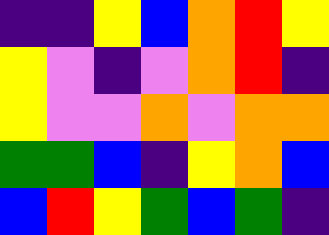[["indigo", "indigo", "yellow", "blue", "orange", "red", "yellow"], ["yellow", "violet", "indigo", "violet", "orange", "red", "indigo"], ["yellow", "violet", "violet", "orange", "violet", "orange", "orange"], ["green", "green", "blue", "indigo", "yellow", "orange", "blue"], ["blue", "red", "yellow", "green", "blue", "green", "indigo"]]